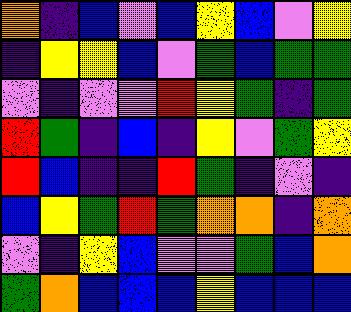[["orange", "indigo", "blue", "violet", "blue", "yellow", "blue", "violet", "yellow"], ["indigo", "yellow", "yellow", "blue", "violet", "green", "blue", "green", "green"], ["violet", "indigo", "violet", "violet", "red", "yellow", "green", "indigo", "green"], ["red", "green", "indigo", "blue", "indigo", "yellow", "violet", "green", "yellow"], ["red", "blue", "indigo", "indigo", "red", "green", "indigo", "violet", "indigo"], ["blue", "yellow", "green", "red", "green", "orange", "orange", "indigo", "orange"], ["violet", "indigo", "yellow", "blue", "violet", "violet", "green", "blue", "orange"], ["green", "orange", "blue", "blue", "blue", "yellow", "blue", "blue", "blue"]]